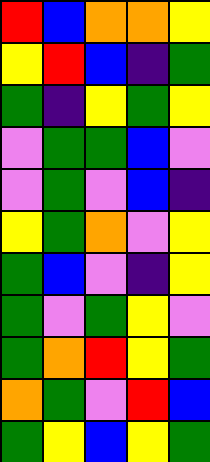[["red", "blue", "orange", "orange", "yellow"], ["yellow", "red", "blue", "indigo", "green"], ["green", "indigo", "yellow", "green", "yellow"], ["violet", "green", "green", "blue", "violet"], ["violet", "green", "violet", "blue", "indigo"], ["yellow", "green", "orange", "violet", "yellow"], ["green", "blue", "violet", "indigo", "yellow"], ["green", "violet", "green", "yellow", "violet"], ["green", "orange", "red", "yellow", "green"], ["orange", "green", "violet", "red", "blue"], ["green", "yellow", "blue", "yellow", "green"]]